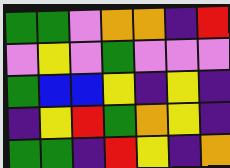[["green", "green", "violet", "orange", "orange", "indigo", "red"], ["violet", "yellow", "violet", "green", "violet", "violet", "violet"], ["green", "blue", "blue", "yellow", "indigo", "yellow", "indigo"], ["indigo", "yellow", "red", "green", "orange", "yellow", "indigo"], ["green", "green", "indigo", "red", "yellow", "indigo", "orange"]]